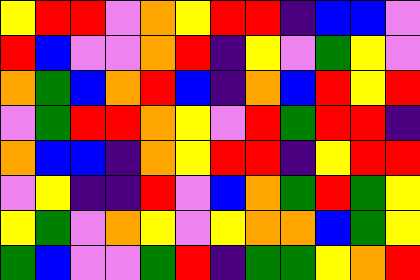[["yellow", "red", "red", "violet", "orange", "yellow", "red", "red", "indigo", "blue", "blue", "violet"], ["red", "blue", "violet", "violet", "orange", "red", "indigo", "yellow", "violet", "green", "yellow", "violet"], ["orange", "green", "blue", "orange", "red", "blue", "indigo", "orange", "blue", "red", "yellow", "red"], ["violet", "green", "red", "red", "orange", "yellow", "violet", "red", "green", "red", "red", "indigo"], ["orange", "blue", "blue", "indigo", "orange", "yellow", "red", "red", "indigo", "yellow", "red", "red"], ["violet", "yellow", "indigo", "indigo", "red", "violet", "blue", "orange", "green", "red", "green", "yellow"], ["yellow", "green", "violet", "orange", "yellow", "violet", "yellow", "orange", "orange", "blue", "green", "yellow"], ["green", "blue", "violet", "violet", "green", "red", "indigo", "green", "green", "yellow", "orange", "red"]]